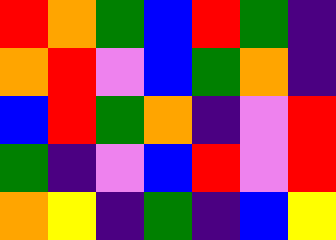[["red", "orange", "green", "blue", "red", "green", "indigo"], ["orange", "red", "violet", "blue", "green", "orange", "indigo"], ["blue", "red", "green", "orange", "indigo", "violet", "red"], ["green", "indigo", "violet", "blue", "red", "violet", "red"], ["orange", "yellow", "indigo", "green", "indigo", "blue", "yellow"]]